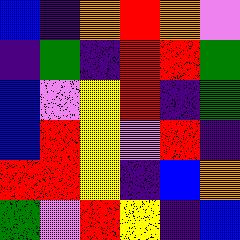[["blue", "indigo", "orange", "red", "orange", "violet"], ["indigo", "green", "indigo", "red", "red", "green"], ["blue", "violet", "yellow", "red", "indigo", "green"], ["blue", "red", "yellow", "violet", "red", "indigo"], ["red", "red", "yellow", "indigo", "blue", "orange"], ["green", "violet", "red", "yellow", "indigo", "blue"]]